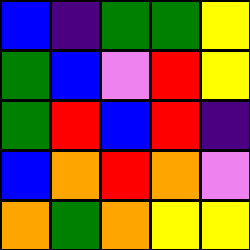[["blue", "indigo", "green", "green", "yellow"], ["green", "blue", "violet", "red", "yellow"], ["green", "red", "blue", "red", "indigo"], ["blue", "orange", "red", "orange", "violet"], ["orange", "green", "orange", "yellow", "yellow"]]